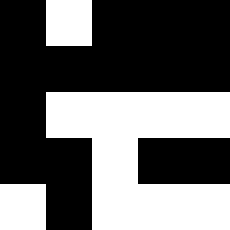[["black", "white", "black", "black", "black"], ["black", "black", "black", "black", "black"], ["black", "white", "white", "white", "white"], ["black", "black", "white", "black", "black"], ["white", "black", "white", "white", "white"]]